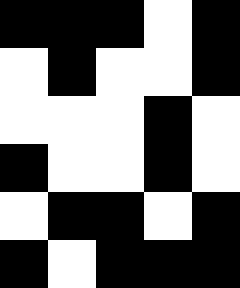[["black", "black", "black", "white", "black"], ["white", "black", "white", "white", "black"], ["white", "white", "white", "black", "white"], ["black", "white", "white", "black", "white"], ["white", "black", "black", "white", "black"], ["black", "white", "black", "black", "black"]]